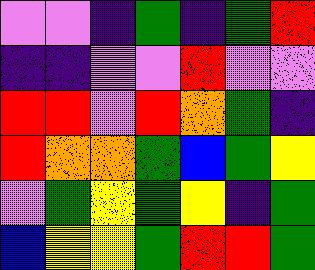[["violet", "violet", "indigo", "green", "indigo", "green", "red"], ["indigo", "indigo", "violet", "violet", "red", "violet", "violet"], ["red", "red", "violet", "red", "orange", "green", "indigo"], ["red", "orange", "orange", "green", "blue", "green", "yellow"], ["violet", "green", "yellow", "green", "yellow", "indigo", "green"], ["blue", "yellow", "yellow", "green", "red", "red", "green"]]